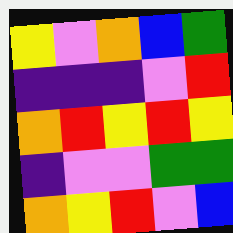[["yellow", "violet", "orange", "blue", "green"], ["indigo", "indigo", "indigo", "violet", "red"], ["orange", "red", "yellow", "red", "yellow"], ["indigo", "violet", "violet", "green", "green"], ["orange", "yellow", "red", "violet", "blue"]]